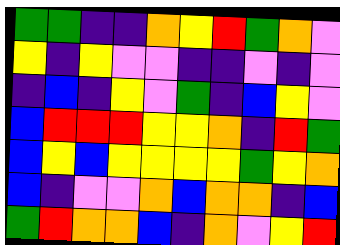[["green", "green", "indigo", "indigo", "orange", "yellow", "red", "green", "orange", "violet"], ["yellow", "indigo", "yellow", "violet", "violet", "indigo", "indigo", "violet", "indigo", "violet"], ["indigo", "blue", "indigo", "yellow", "violet", "green", "indigo", "blue", "yellow", "violet"], ["blue", "red", "red", "red", "yellow", "yellow", "orange", "indigo", "red", "green"], ["blue", "yellow", "blue", "yellow", "yellow", "yellow", "yellow", "green", "yellow", "orange"], ["blue", "indigo", "violet", "violet", "orange", "blue", "orange", "orange", "indigo", "blue"], ["green", "red", "orange", "orange", "blue", "indigo", "orange", "violet", "yellow", "red"]]